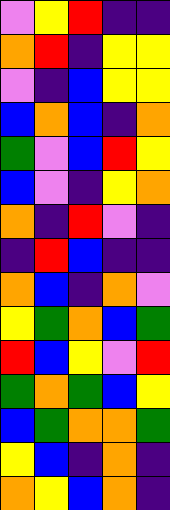[["violet", "yellow", "red", "indigo", "indigo"], ["orange", "red", "indigo", "yellow", "yellow"], ["violet", "indigo", "blue", "yellow", "yellow"], ["blue", "orange", "blue", "indigo", "orange"], ["green", "violet", "blue", "red", "yellow"], ["blue", "violet", "indigo", "yellow", "orange"], ["orange", "indigo", "red", "violet", "indigo"], ["indigo", "red", "blue", "indigo", "indigo"], ["orange", "blue", "indigo", "orange", "violet"], ["yellow", "green", "orange", "blue", "green"], ["red", "blue", "yellow", "violet", "red"], ["green", "orange", "green", "blue", "yellow"], ["blue", "green", "orange", "orange", "green"], ["yellow", "blue", "indigo", "orange", "indigo"], ["orange", "yellow", "blue", "orange", "indigo"]]